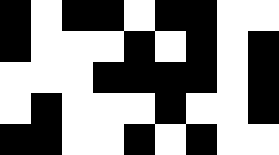[["black", "white", "black", "black", "white", "black", "black", "white", "white"], ["black", "white", "white", "white", "black", "white", "black", "white", "black"], ["white", "white", "white", "black", "black", "black", "black", "white", "black"], ["white", "black", "white", "white", "white", "black", "white", "white", "black"], ["black", "black", "white", "white", "black", "white", "black", "white", "white"]]